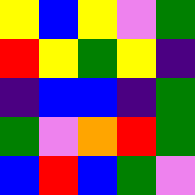[["yellow", "blue", "yellow", "violet", "green"], ["red", "yellow", "green", "yellow", "indigo"], ["indigo", "blue", "blue", "indigo", "green"], ["green", "violet", "orange", "red", "green"], ["blue", "red", "blue", "green", "violet"]]